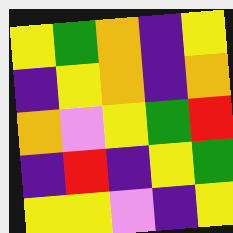[["yellow", "green", "orange", "indigo", "yellow"], ["indigo", "yellow", "orange", "indigo", "orange"], ["orange", "violet", "yellow", "green", "red"], ["indigo", "red", "indigo", "yellow", "green"], ["yellow", "yellow", "violet", "indigo", "yellow"]]